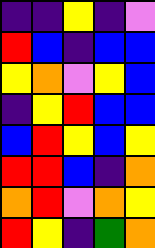[["indigo", "indigo", "yellow", "indigo", "violet"], ["red", "blue", "indigo", "blue", "blue"], ["yellow", "orange", "violet", "yellow", "blue"], ["indigo", "yellow", "red", "blue", "blue"], ["blue", "red", "yellow", "blue", "yellow"], ["red", "red", "blue", "indigo", "orange"], ["orange", "red", "violet", "orange", "yellow"], ["red", "yellow", "indigo", "green", "orange"]]